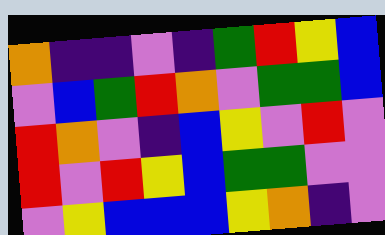[["orange", "indigo", "indigo", "violet", "indigo", "green", "red", "yellow", "blue"], ["violet", "blue", "green", "red", "orange", "violet", "green", "green", "blue"], ["red", "orange", "violet", "indigo", "blue", "yellow", "violet", "red", "violet"], ["red", "violet", "red", "yellow", "blue", "green", "green", "violet", "violet"], ["violet", "yellow", "blue", "blue", "blue", "yellow", "orange", "indigo", "violet"]]